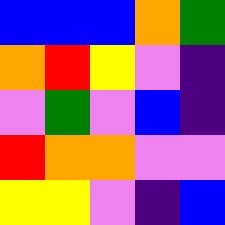[["blue", "blue", "blue", "orange", "green"], ["orange", "red", "yellow", "violet", "indigo"], ["violet", "green", "violet", "blue", "indigo"], ["red", "orange", "orange", "violet", "violet"], ["yellow", "yellow", "violet", "indigo", "blue"]]